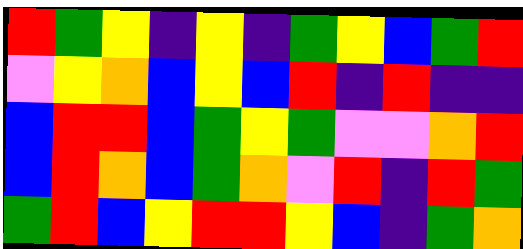[["red", "green", "yellow", "indigo", "yellow", "indigo", "green", "yellow", "blue", "green", "red"], ["violet", "yellow", "orange", "blue", "yellow", "blue", "red", "indigo", "red", "indigo", "indigo"], ["blue", "red", "red", "blue", "green", "yellow", "green", "violet", "violet", "orange", "red"], ["blue", "red", "orange", "blue", "green", "orange", "violet", "red", "indigo", "red", "green"], ["green", "red", "blue", "yellow", "red", "red", "yellow", "blue", "indigo", "green", "orange"]]